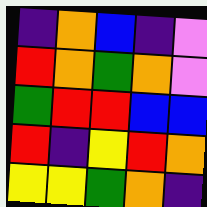[["indigo", "orange", "blue", "indigo", "violet"], ["red", "orange", "green", "orange", "violet"], ["green", "red", "red", "blue", "blue"], ["red", "indigo", "yellow", "red", "orange"], ["yellow", "yellow", "green", "orange", "indigo"]]